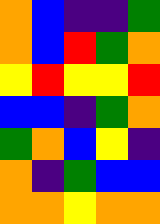[["orange", "blue", "indigo", "indigo", "green"], ["orange", "blue", "red", "green", "orange"], ["yellow", "red", "yellow", "yellow", "red"], ["blue", "blue", "indigo", "green", "orange"], ["green", "orange", "blue", "yellow", "indigo"], ["orange", "indigo", "green", "blue", "blue"], ["orange", "orange", "yellow", "orange", "orange"]]